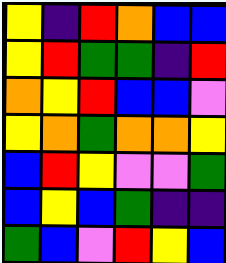[["yellow", "indigo", "red", "orange", "blue", "blue"], ["yellow", "red", "green", "green", "indigo", "red"], ["orange", "yellow", "red", "blue", "blue", "violet"], ["yellow", "orange", "green", "orange", "orange", "yellow"], ["blue", "red", "yellow", "violet", "violet", "green"], ["blue", "yellow", "blue", "green", "indigo", "indigo"], ["green", "blue", "violet", "red", "yellow", "blue"]]